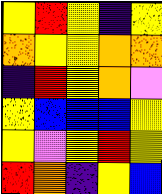[["yellow", "red", "yellow", "indigo", "yellow"], ["orange", "yellow", "yellow", "orange", "orange"], ["indigo", "red", "yellow", "orange", "violet"], ["yellow", "blue", "blue", "blue", "yellow"], ["yellow", "violet", "yellow", "red", "yellow"], ["red", "orange", "indigo", "yellow", "blue"]]